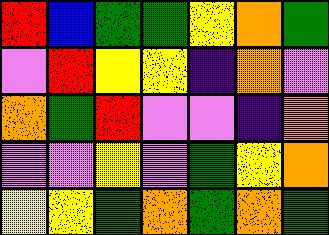[["red", "blue", "green", "green", "yellow", "orange", "green"], ["violet", "red", "yellow", "yellow", "indigo", "orange", "violet"], ["orange", "green", "red", "violet", "violet", "indigo", "orange"], ["violet", "violet", "yellow", "violet", "green", "yellow", "orange"], ["yellow", "yellow", "green", "orange", "green", "orange", "green"]]